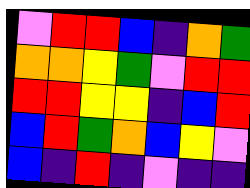[["violet", "red", "red", "blue", "indigo", "orange", "green"], ["orange", "orange", "yellow", "green", "violet", "red", "red"], ["red", "red", "yellow", "yellow", "indigo", "blue", "red"], ["blue", "red", "green", "orange", "blue", "yellow", "violet"], ["blue", "indigo", "red", "indigo", "violet", "indigo", "indigo"]]